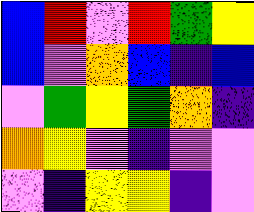[["blue", "red", "violet", "red", "green", "yellow"], ["blue", "violet", "orange", "blue", "indigo", "blue"], ["violet", "green", "yellow", "green", "orange", "indigo"], ["orange", "yellow", "violet", "indigo", "violet", "violet"], ["violet", "indigo", "yellow", "yellow", "indigo", "violet"]]